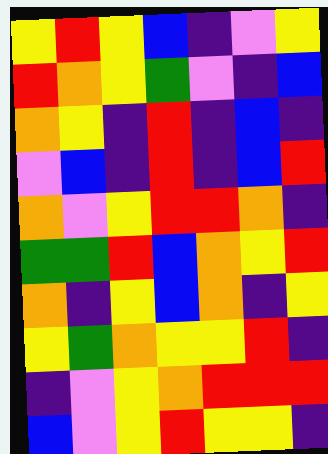[["yellow", "red", "yellow", "blue", "indigo", "violet", "yellow"], ["red", "orange", "yellow", "green", "violet", "indigo", "blue"], ["orange", "yellow", "indigo", "red", "indigo", "blue", "indigo"], ["violet", "blue", "indigo", "red", "indigo", "blue", "red"], ["orange", "violet", "yellow", "red", "red", "orange", "indigo"], ["green", "green", "red", "blue", "orange", "yellow", "red"], ["orange", "indigo", "yellow", "blue", "orange", "indigo", "yellow"], ["yellow", "green", "orange", "yellow", "yellow", "red", "indigo"], ["indigo", "violet", "yellow", "orange", "red", "red", "red"], ["blue", "violet", "yellow", "red", "yellow", "yellow", "indigo"]]